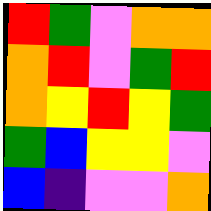[["red", "green", "violet", "orange", "orange"], ["orange", "red", "violet", "green", "red"], ["orange", "yellow", "red", "yellow", "green"], ["green", "blue", "yellow", "yellow", "violet"], ["blue", "indigo", "violet", "violet", "orange"]]